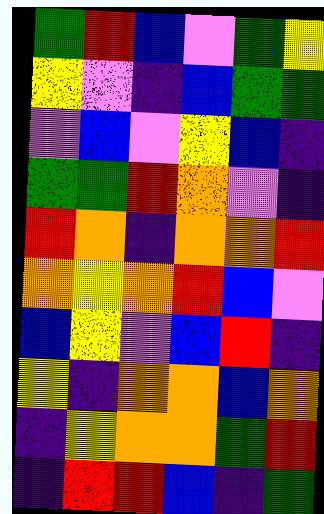[["green", "red", "blue", "violet", "green", "yellow"], ["yellow", "violet", "indigo", "blue", "green", "green"], ["violet", "blue", "violet", "yellow", "blue", "indigo"], ["green", "green", "red", "orange", "violet", "indigo"], ["red", "orange", "indigo", "orange", "orange", "red"], ["orange", "yellow", "orange", "red", "blue", "violet"], ["blue", "yellow", "violet", "blue", "red", "indigo"], ["yellow", "indigo", "orange", "orange", "blue", "orange"], ["indigo", "yellow", "orange", "orange", "green", "red"], ["indigo", "red", "red", "blue", "indigo", "green"]]